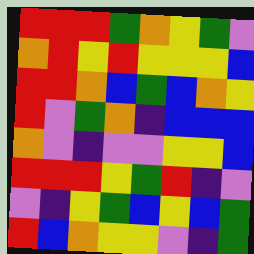[["red", "red", "red", "green", "orange", "yellow", "green", "violet"], ["orange", "red", "yellow", "red", "yellow", "yellow", "yellow", "blue"], ["red", "red", "orange", "blue", "green", "blue", "orange", "yellow"], ["red", "violet", "green", "orange", "indigo", "blue", "blue", "blue"], ["orange", "violet", "indigo", "violet", "violet", "yellow", "yellow", "blue"], ["red", "red", "red", "yellow", "green", "red", "indigo", "violet"], ["violet", "indigo", "yellow", "green", "blue", "yellow", "blue", "green"], ["red", "blue", "orange", "yellow", "yellow", "violet", "indigo", "green"]]